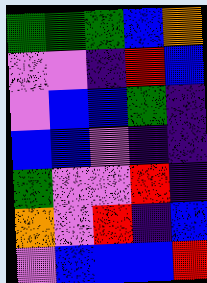[["green", "green", "green", "blue", "orange"], ["violet", "violet", "indigo", "red", "blue"], ["violet", "blue", "blue", "green", "indigo"], ["blue", "blue", "violet", "indigo", "indigo"], ["green", "violet", "violet", "red", "indigo"], ["orange", "violet", "red", "indigo", "blue"], ["violet", "blue", "blue", "blue", "red"]]